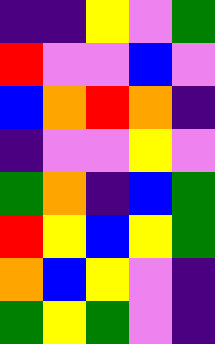[["indigo", "indigo", "yellow", "violet", "green"], ["red", "violet", "violet", "blue", "violet"], ["blue", "orange", "red", "orange", "indigo"], ["indigo", "violet", "violet", "yellow", "violet"], ["green", "orange", "indigo", "blue", "green"], ["red", "yellow", "blue", "yellow", "green"], ["orange", "blue", "yellow", "violet", "indigo"], ["green", "yellow", "green", "violet", "indigo"]]